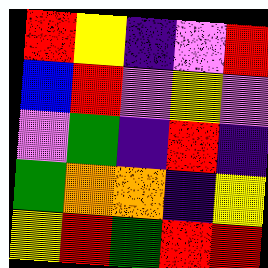[["red", "yellow", "indigo", "violet", "red"], ["blue", "red", "violet", "yellow", "violet"], ["violet", "green", "indigo", "red", "indigo"], ["green", "orange", "orange", "indigo", "yellow"], ["yellow", "red", "green", "red", "red"]]